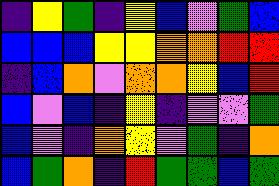[["indigo", "yellow", "green", "indigo", "yellow", "blue", "violet", "green", "blue"], ["blue", "blue", "blue", "yellow", "yellow", "orange", "orange", "red", "red"], ["indigo", "blue", "orange", "violet", "orange", "orange", "yellow", "blue", "red"], ["blue", "violet", "blue", "indigo", "yellow", "indigo", "violet", "violet", "green"], ["blue", "violet", "indigo", "orange", "yellow", "violet", "green", "indigo", "orange"], ["blue", "green", "orange", "indigo", "red", "green", "green", "blue", "green"]]